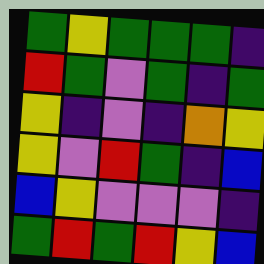[["green", "yellow", "green", "green", "green", "indigo"], ["red", "green", "violet", "green", "indigo", "green"], ["yellow", "indigo", "violet", "indigo", "orange", "yellow"], ["yellow", "violet", "red", "green", "indigo", "blue"], ["blue", "yellow", "violet", "violet", "violet", "indigo"], ["green", "red", "green", "red", "yellow", "blue"]]